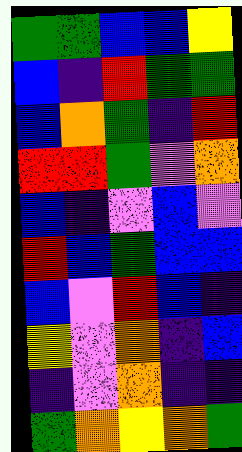[["green", "green", "blue", "blue", "yellow"], ["blue", "indigo", "red", "green", "green"], ["blue", "orange", "green", "indigo", "red"], ["red", "red", "green", "violet", "orange"], ["blue", "indigo", "violet", "blue", "violet"], ["red", "blue", "green", "blue", "blue"], ["blue", "violet", "red", "blue", "indigo"], ["yellow", "violet", "orange", "indigo", "blue"], ["indigo", "violet", "orange", "indigo", "indigo"], ["green", "orange", "yellow", "orange", "green"]]